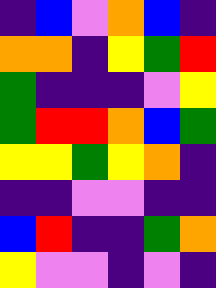[["indigo", "blue", "violet", "orange", "blue", "indigo"], ["orange", "orange", "indigo", "yellow", "green", "red"], ["green", "indigo", "indigo", "indigo", "violet", "yellow"], ["green", "red", "red", "orange", "blue", "green"], ["yellow", "yellow", "green", "yellow", "orange", "indigo"], ["indigo", "indigo", "violet", "violet", "indigo", "indigo"], ["blue", "red", "indigo", "indigo", "green", "orange"], ["yellow", "violet", "violet", "indigo", "violet", "indigo"]]